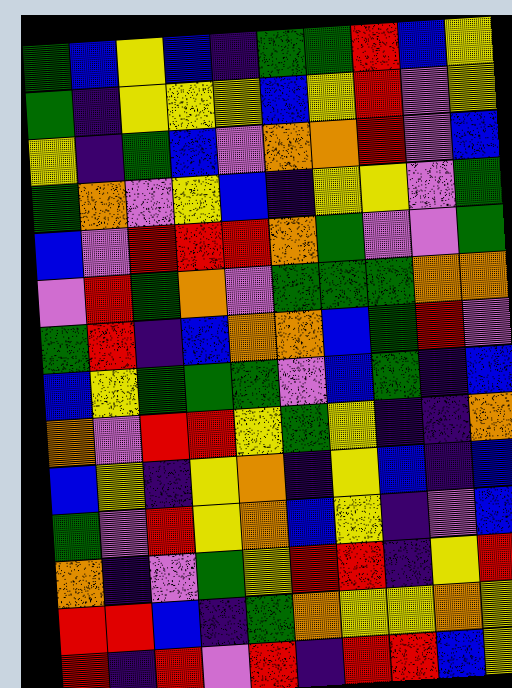[["green", "blue", "yellow", "blue", "indigo", "green", "green", "red", "blue", "yellow"], ["green", "indigo", "yellow", "yellow", "yellow", "blue", "yellow", "red", "violet", "yellow"], ["yellow", "indigo", "green", "blue", "violet", "orange", "orange", "red", "violet", "blue"], ["green", "orange", "violet", "yellow", "blue", "indigo", "yellow", "yellow", "violet", "green"], ["blue", "violet", "red", "red", "red", "orange", "green", "violet", "violet", "green"], ["violet", "red", "green", "orange", "violet", "green", "green", "green", "orange", "orange"], ["green", "red", "indigo", "blue", "orange", "orange", "blue", "green", "red", "violet"], ["blue", "yellow", "green", "green", "green", "violet", "blue", "green", "indigo", "blue"], ["orange", "violet", "red", "red", "yellow", "green", "yellow", "indigo", "indigo", "orange"], ["blue", "yellow", "indigo", "yellow", "orange", "indigo", "yellow", "blue", "indigo", "blue"], ["green", "violet", "red", "yellow", "orange", "blue", "yellow", "indigo", "violet", "blue"], ["orange", "indigo", "violet", "green", "yellow", "red", "red", "indigo", "yellow", "red"], ["red", "red", "blue", "indigo", "green", "orange", "yellow", "yellow", "orange", "yellow"], ["red", "indigo", "red", "violet", "red", "indigo", "red", "red", "blue", "yellow"]]